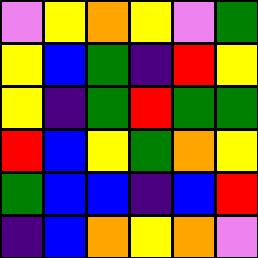[["violet", "yellow", "orange", "yellow", "violet", "green"], ["yellow", "blue", "green", "indigo", "red", "yellow"], ["yellow", "indigo", "green", "red", "green", "green"], ["red", "blue", "yellow", "green", "orange", "yellow"], ["green", "blue", "blue", "indigo", "blue", "red"], ["indigo", "blue", "orange", "yellow", "orange", "violet"]]